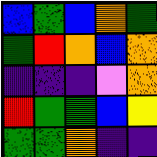[["blue", "green", "blue", "orange", "green"], ["green", "red", "orange", "blue", "orange"], ["indigo", "indigo", "indigo", "violet", "orange"], ["red", "green", "green", "blue", "yellow"], ["green", "green", "orange", "indigo", "indigo"]]